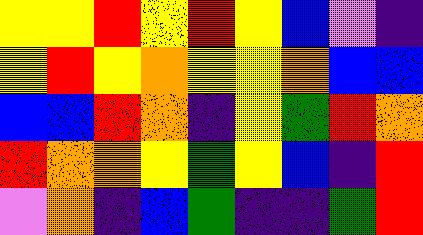[["yellow", "yellow", "red", "yellow", "red", "yellow", "blue", "violet", "indigo"], ["yellow", "red", "yellow", "orange", "yellow", "yellow", "orange", "blue", "blue"], ["blue", "blue", "red", "orange", "indigo", "yellow", "green", "red", "orange"], ["red", "orange", "orange", "yellow", "green", "yellow", "blue", "indigo", "red"], ["violet", "orange", "indigo", "blue", "green", "indigo", "indigo", "green", "red"]]